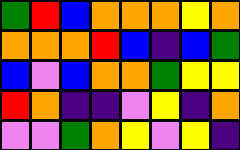[["green", "red", "blue", "orange", "orange", "orange", "yellow", "orange"], ["orange", "orange", "orange", "red", "blue", "indigo", "blue", "green"], ["blue", "violet", "blue", "orange", "orange", "green", "yellow", "yellow"], ["red", "orange", "indigo", "indigo", "violet", "yellow", "indigo", "orange"], ["violet", "violet", "green", "orange", "yellow", "violet", "yellow", "indigo"]]